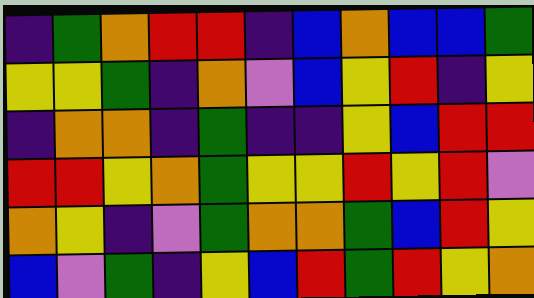[["indigo", "green", "orange", "red", "red", "indigo", "blue", "orange", "blue", "blue", "green"], ["yellow", "yellow", "green", "indigo", "orange", "violet", "blue", "yellow", "red", "indigo", "yellow"], ["indigo", "orange", "orange", "indigo", "green", "indigo", "indigo", "yellow", "blue", "red", "red"], ["red", "red", "yellow", "orange", "green", "yellow", "yellow", "red", "yellow", "red", "violet"], ["orange", "yellow", "indigo", "violet", "green", "orange", "orange", "green", "blue", "red", "yellow"], ["blue", "violet", "green", "indigo", "yellow", "blue", "red", "green", "red", "yellow", "orange"]]